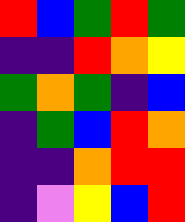[["red", "blue", "green", "red", "green"], ["indigo", "indigo", "red", "orange", "yellow"], ["green", "orange", "green", "indigo", "blue"], ["indigo", "green", "blue", "red", "orange"], ["indigo", "indigo", "orange", "red", "red"], ["indigo", "violet", "yellow", "blue", "red"]]